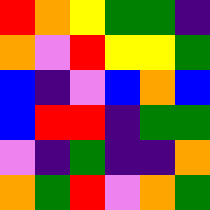[["red", "orange", "yellow", "green", "green", "indigo"], ["orange", "violet", "red", "yellow", "yellow", "green"], ["blue", "indigo", "violet", "blue", "orange", "blue"], ["blue", "red", "red", "indigo", "green", "green"], ["violet", "indigo", "green", "indigo", "indigo", "orange"], ["orange", "green", "red", "violet", "orange", "green"]]